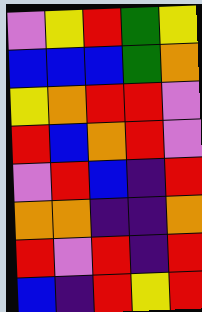[["violet", "yellow", "red", "green", "yellow"], ["blue", "blue", "blue", "green", "orange"], ["yellow", "orange", "red", "red", "violet"], ["red", "blue", "orange", "red", "violet"], ["violet", "red", "blue", "indigo", "red"], ["orange", "orange", "indigo", "indigo", "orange"], ["red", "violet", "red", "indigo", "red"], ["blue", "indigo", "red", "yellow", "red"]]